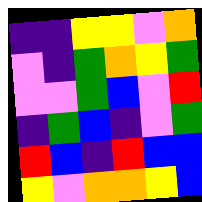[["indigo", "indigo", "yellow", "yellow", "violet", "orange"], ["violet", "indigo", "green", "orange", "yellow", "green"], ["violet", "violet", "green", "blue", "violet", "red"], ["indigo", "green", "blue", "indigo", "violet", "green"], ["red", "blue", "indigo", "red", "blue", "blue"], ["yellow", "violet", "orange", "orange", "yellow", "blue"]]